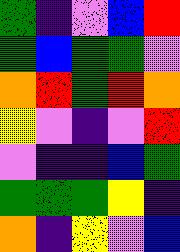[["green", "indigo", "violet", "blue", "red"], ["green", "blue", "green", "green", "violet"], ["orange", "red", "green", "red", "orange"], ["yellow", "violet", "indigo", "violet", "red"], ["violet", "indigo", "indigo", "blue", "green"], ["green", "green", "green", "yellow", "indigo"], ["orange", "indigo", "yellow", "violet", "blue"]]